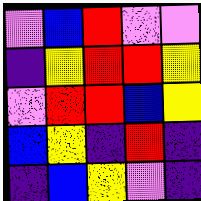[["violet", "blue", "red", "violet", "violet"], ["indigo", "yellow", "red", "red", "yellow"], ["violet", "red", "red", "blue", "yellow"], ["blue", "yellow", "indigo", "red", "indigo"], ["indigo", "blue", "yellow", "violet", "indigo"]]